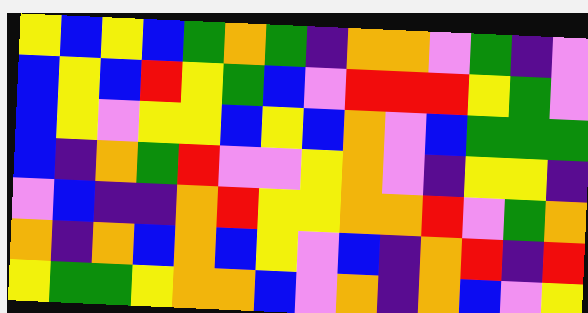[["yellow", "blue", "yellow", "blue", "green", "orange", "green", "indigo", "orange", "orange", "violet", "green", "indigo", "violet"], ["blue", "yellow", "blue", "red", "yellow", "green", "blue", "violet", "red", "red", "red", "yellow", "green", "violet"], ["blue", "yellow", "violet", "yellow", "yellow", "blue", "yellow", "blue", "orange", "violet", "blue", "green", "green", "green"], ["blue", "indigo", "orange", "green", "red", "violet", "violet", "yellow", "orange", "violet", "indigo", "yellow", "yellow", "indigo"], ["violet", "blue", "indigo", "indigo", "orange", "red", "yellow", "yellow", "orange", "orange", "red", "violet", "green", "orange"], ["orange", "indigo", "orange", "blue", "orange", "blue", "yellow", "violet", "blue", "indigo", "orange", "red", "indigo", "red"], ["yellow", "green", "green", "yellow", "orange", "orange", "blue", "violet", "orange", "indigo", "orange", "blue", "violet", "yellow"]]